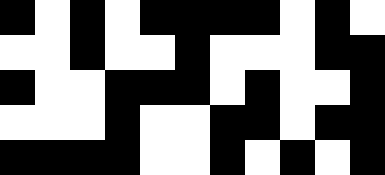[["black", "white", "black", "white", "black", "black", "black", "black", "white", "black", "white"], ["white", "white", "black", "white", "white", "black", "white", "white", "white", "black", "black"], ["black", "white", "white", "black", "black", "black", "white", "black", "white", "white", "black"], ["white", "white", "white", "black", "white", "white", "black", "black", "white", "black", "black"], ["black", "black", "black", "black", "white", "white", "black", "white", "black", "white", "black"]]